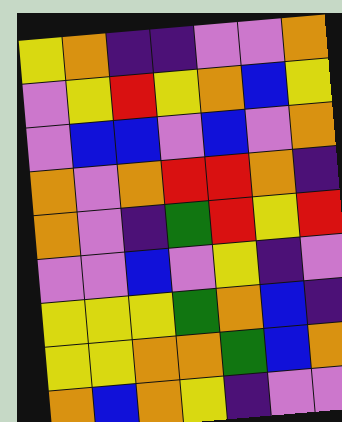[["yellow", "orange", "indigo", "indigo", "violet", "violet", "orange"], ["violet", "yellow", "red", "yellow", "orange", "blue", "yellow"], ["violet", "blue", "blue", "violet", "blue", "violet", "orange"], ["orange", "violet", "orange", "red", "red", "orange", "indigo"], ["orange", "violet", "indigo", "green", "red", "yellow", "red"], ["violet", "violet", "blue", "violet", "yellow", "indigo", "violet"], ["yellow", "yellow", "yellow", "green", "orange", "blue", "indigo"], ["yellow", "yellow", "orange", "orange", "green", "blue", "orange"], ["orange", "blue", "orange", "yellow", "indigo", "violet", "violet"]]